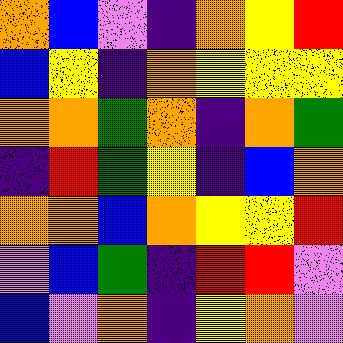[["orange", "blue", "violet", "indigo", "orange", "yellow", "red"], ["blue", "yellow", "indigo", "orange", "yellow", "yellow", "yellow"], ["orange", "orange", "green", "orange", "indigo", "orange", "green"], ["indigo", "red", "green", "yellow", "indigo", "blue", "orange"], ["orange", "orange", "blue", "orange", "yellow", "yellow", "red"], ["violet", "blue", "green", "indigo", "red", "red", "violet"], ["blue", "violet", "orange", "indigo", "yellow", "orange", "violet"]]